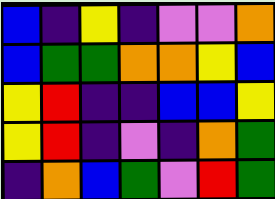[["blue", "indigo", "yellow", "indigo", "violet", "violet", "orange"], ["blue", "green", "green", "orange", "orange", "yellow", "blue"], ["yellow", "red", "indigo", "indigo", "blue", "blue", "yellow"], ["yellow", "red", "indigo", "violet", "indigo", "orange", "green"], ["indigo", "orange", "blue", "green", "violet", "red", "green"]]